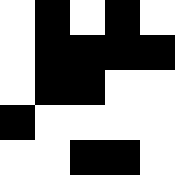[["white", "black", "white", "black", "white"], ["white", "black", "black", "black", "black"], ["white", "black", "black", "white", "white"], ["black", "white", "white", "white", "white"], ["white", "white", "black", "black", "white"]]